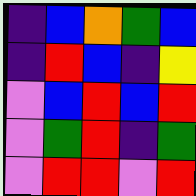[["indigo", "blue", "orange", "green", "blue"], ["indigo", "red", "blue", "indigo", "yellow"], ["violet", "blue", "red", "blue", "red"], ["violet", "green", "red", "indigo", "green"], ["violet", "red", "red", "violet", "red"]]